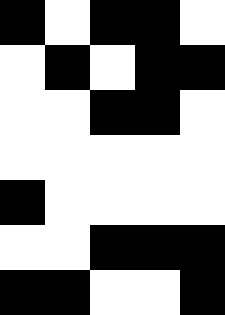[["black", "white", "black", "black", "white"], ["white", "black", "white", "black", "black"], ["white", "white", "black", "black", "white"], ["white", "white", "white", "white", "white"], ["black", "white", "white", "white", "white"], ["white", "white", "black", "black", "black"], ["black", "black", "white", "white", "black"]]